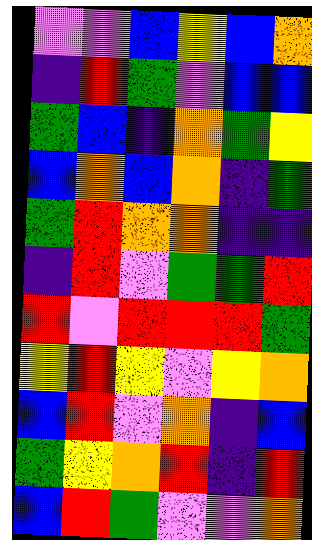[["violet", "violet", "blue", "yellow", "blue", "orange"], ["indigo", "red", "green", "violet", "blue", "blue"], ["green", "blue", "indigo", "orange", "green", "yellow"], ["blue", "orange", "blue", "orange", "indigo", "green"], ["green", "red", "orange", "orange", "indigo", "indigo"], ["indigo", "red", "violet", "green", "green", "red"], ["red", "violet", "red", "red", "red", "green"], ["yellow", "red", "yellow", "violet", "yellow", "orange"], ["blue", "red", "violet", "orange", "indigo", "blue"], ["green", "yellow", "orange", "red", "indigo", "red"], ["blue", "red", "green", "violet", "violet", "orange"]]